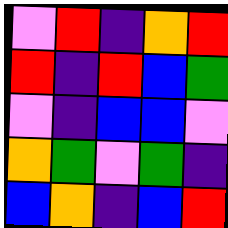[["violet", "red", "indigo", "orange", "red"], ["red", "indigo", "red", "blue", "green"], ["violet", "indigo", "blue", "blue", "violet"], ["orange", "green", "violet", "green", "indigo"], ["blue", "orange", "indigo", "blue", "red"]]